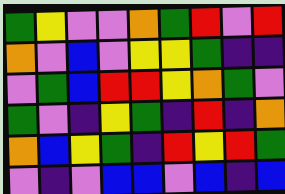[["green", "yellow", "violet", "violet", "orange", "green", "red", "violet", "red"], ["orange", "violet", "blue", "violet", "yellow", "yellow", "green", "indigo", "indigo"], ["violet", "green", "blue", "red", "red", "yellow", "orange", "green", "violet"], ["green", "violet", "indigo", "yellow", "green", "indigo", "red", "indigo", "orange"], ["orange", "blue", "yellow", "green", "indigo", "red", "yellow", "red", "green"], ["violet", "indigo", "violet", "blue", "blue", "violet", "blue", "indigo", "blue"]]